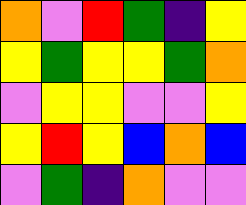[["orange", "violet", "red", "green", "indigo", "yellow"], ["yellow", "green", "yellow", "yellow", "green", "orange"], ["violet", "yellow", "yellow", "violet", "violet", "yellow"], ["yellow", "red", "yellow", "blue", "orange", "blue"], ["violet", "green", "indigo", "orange", "violet", "violet"]]